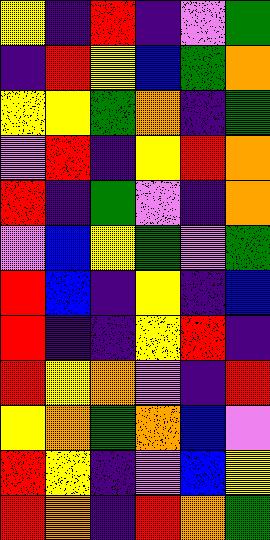[["yellow", "indigo", "red", "indigo", "violet", "green"], ["indigo", "red", "yellow", "blue", "green", "orange"], ["yellow", "yellow", "green", "orange", "indigo", "green"], ["violet", "red", "indigo", "yellow", "red", "orange"], ["red", "indigo", "green", "violet", "indigo", "orange"], ["violet", "blue", "yellow", "green", "violet", "green"], ["red", "blue", "indigo", "yellow", "indigo", "blue"], ["red", "indigo", "indigo", "yellow", "red", "indigo"], ["red", "yellow", "orange", "violet", "indigo", "red"], ["yellow", "orange", "green", "orange", "blue", "violet"], ["red", "yellow", "indigo", "violet", "blue", "yellow"], ["red", "orange", "indigo", "red", "orange", "green"]]